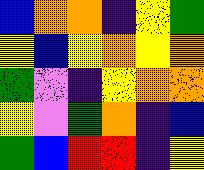[["blue", "orange", "orange", "indigo", "yellow", "green"], ["yellow", "blue", "yellow", "orange", "yellow", "orange"], ["green", "violet", "indigo", "yellow", "orange", "orange"], ["yellow", "violet", "green", "orange", "indigo", "blue"], ["green", "blue", "red", "red", "indigo", "yellow"]]